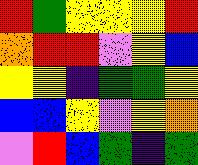[["red", "green", "yellow", "yellow", "yellow", "red"], ["orange", "red", "red", "violet", "yellow", "blue"], ["yellow", "yellow", "indigo", "green", "green", "yellow"], ["blue", "blue", "yellow", "violet", "yellow", "orange"], ["violet", "red", "blue", "green", "indigo", "green"]]